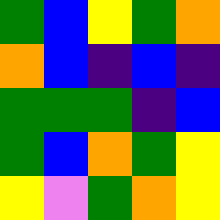[["green", "blue", "yellow", "green", "orange"], ["orange", "blue", "indigo", "blue", "indigo"], ["green", "green", "green", "indigo", "blue"], ["green", "blue", "orange", "green", "yellow"], ["yellow", "violet", "green", "orange", "yellow"]]